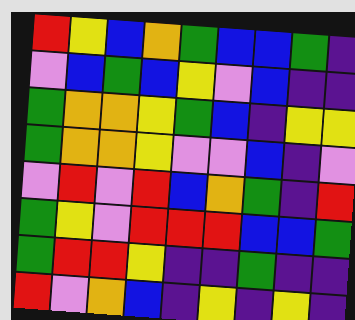[["red", "yellow", "blue", "orange", "green", "blue", "blue", "green", "indigo"], ["violet", "blue", "green", "blue", "yellow", "violet", "blue", "indigo", "indigo"], ["green", "orange", "orange", "yellow", "green", "blue", "indigo", "yellow", "yellow"], ["green", "orange", "orange", "yellow", "violet", "violet", "blue", "indigo", "violet"], ["violet", "red", "violet", "red", "blue", "orange", "green", "indigo", "red"], ["green", "yellow", "violet", "red", "red", "red", "blue", "blue", "green"], ["green", "red", "red", "yellow", "indigo", "indigo", "green", "indigo", "indigo"], ["red", "violet", "orange", "blue", "indigo", "yellow", "indigo", "yellow", "indigo"]]